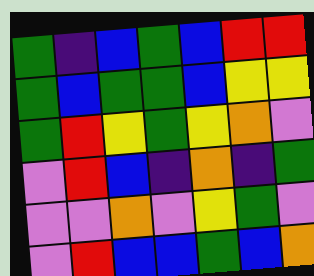[["green", "indigo", "blue", "green", "blue", "red", "red"], ["green", "blue", "green", "green", "blue", "yellow", "yellow"], ["green", "red", "yellow", "green", "yellow", "orange", "violet"], ["violet", "red", "blue", "indigo", "orange", "indigo", "green"], ["violet", "violet", "orange", "violet", "yellow", "green", "violet"], ["violet", "red", "blue", "blue", "green", "blue", "orange"]]